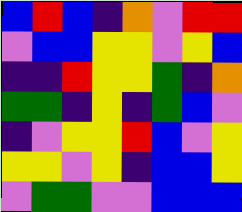[["blue", "red", "blue", "indigo", "orange", "violet", "red", "red"], ["violet", "blue", "blue", "yellow", "yellow", "violet", "yellow", "blue"], ["indigo", "indigo", "red", "yellow", "yellow", "green", "indigo", "orange"], ["green", "green", "indigo", "yellow", "indigo", "green", "blue", "violet"], ["indigo", "violet", "yellow", "yellow", "red", "blue", "violet", "yellow"], ["yellow", "yellow", "violet", "yellow", "indigo", "blue", "blue", "yellow"], ["violet", "green", "green", "violet", "violet", "blue", "blue", "blue"]]